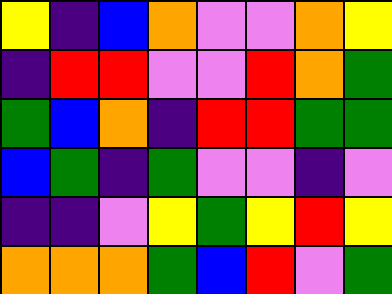[["yellow", "indigo", "blue", "orange", "violet", "violet", "orange", "yellow"], ["indigo", "red", "red", "violet", "violet", "red", "orange", "green"], ["green", "blue", "orange", "indigo", "red", "red", "green", "green"], ["blue", "green", "indigo", "green", "violet", "violet", "indigo", "violet"], ["indigo", "indigo", "violet", "yellow", "green", "yellow", "red", "yellow"], ["orange", "orange", "orange", "green", "blue", "red", "violet", "green"]]